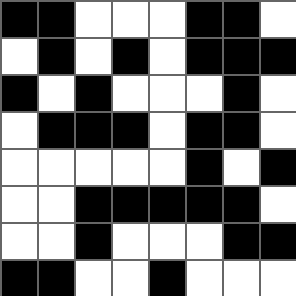[["black", "black", "white", "white", "white", "black", "black", "white"], ["white", "black", "white", "black", "white", "black", "black", "black"], ["black", "white", "black", "white", "white", "white", "black", "white"], ["white", "black", "black", "black", "white", "black", "black", "white"], ["white", "white", "white", "white", "white", "black", "white", "black"], ["white", "white", "black", "black", "black", "black", "black", "white"], ["white", "white", "black", "white", "white", "white", "black", "black"], ["black", "black", "white", "white", "black", "white", "white", "white"]]